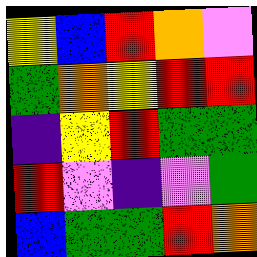[["yellow", "blue", "red", "orange", "violet"], ["green", "orange", "yellow", "red", "red"], ["indigo", "yellow", "red", "green", "green"], ["red", "violet", "indigo", "violet", "green"], ["blue", "green", "green", "red", "orange"]]